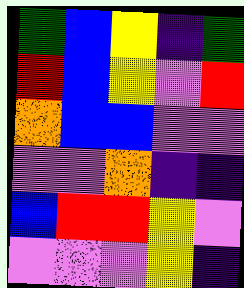[["green", "blue", "yellow", "indigo", "green"], ["red", "blue", "yellow", "violet", "red"], ["orange", "blue", "blue", "violet", "violet"], ["violet", "violet", "orange", "indigo", "indigo"], ["blue", "red", "red", "yellow", "violet"], ["violet", "violet", "violet", "yellow", "indigo"]]